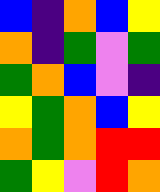[["blue", "indigo", "orange", "blue", "yellow"], ["orange", "indigo", "green", "violet", "green"], ["green", "orange", "blue", "violet", "indigo"], ["yellow", "green", "orange", "blue", "yellow"], ["orange", "green", "orange", "red", "red"], ["green", "yellow", "violet", "red", "orange"]]